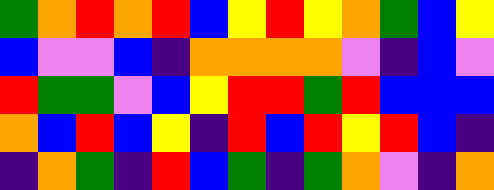[["green", "orange", "red", "orange", "red", "blue", "yellow", "red", "yellow", "orange", "green", "blue", "yellow"], ["blue", "violet", "violet", "blue", "indigo", "orange", "orange", "orange", "orange", "violet", "indigo", "blue", "violet"], ["red", "green", "green", "violet", "blue", "yellow", "red", "red", "green", "red", "blue", "blue", "blue"], ["orange", "blue", "red", "blue", "yellow", "indigo", "red", "blue", "red", "yellow", "red", "blue", "indigo"], ["indigo", "orange", "green", "indigo", "red", "blue", "green", "indigo", "green", "orange", "violet", "indigo", "orange"]]